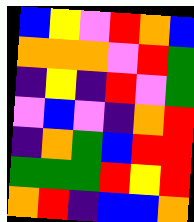[["blue", "yellow", "violet", "red", "orange", "blue"], ["orange", "orange", "orange", "violet", "red", "green"], ["indigo", "yellow", "indigo", "red", "violet", "green"], ["violet", "blue", "violet", "indigo", "orange", "red"], ["indigo", "orange", "green", "blue", "red", "red"], ["green", "green", "green", "red", "yellow", "red"], ["orange", "red", "indigo", "blue", "blue", "orange"]]